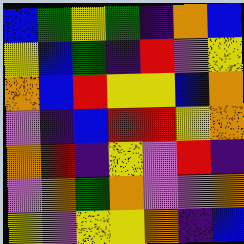[["blue", "green", "yellow", "green", "indigo", "orange", "blue"], ["yellow", "blue", "green", "indigo", "red", "violet", "yellow"], ["orange", "blue", "red", "yellow", "yellow", "blue", "orange"], ["violet", "indigo", "blue", "red", "red", "yellow", "orange"], ["orange", "red", "indigo", "yellow", "violet", "red", "indigo"], ["violet", "orange", "green", "orange", "violet", "violet", "orange"], ["yellow", "violet", "yellow", "yellow", "orange", "indigo", "blue"]]